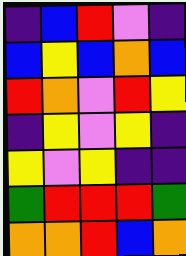[["indigo", "blue", "red", "violet", "indigo"], ["blue", "yellow", "blue", "orange", "blue"], ["red", "orange", "violet", "red", "yellow"], ["indigo", "yellow", "violet", "yellow", "indigo"], ["yellow", "violet", "yellow", "indigo", "indigo"], ["green", "red", "red", "red", "green"], ["orange", "orange", "red", "blue", "orange"]]